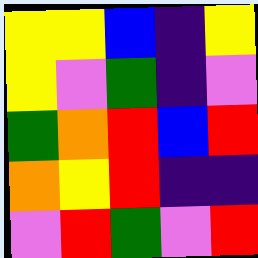[["yellow", "yellow", "blue", "indigo", "yellow"], ["yellow", "violet", "green", "indigo", "violet"], ["green", "orange", "red", "blue", "red"], ["orange", "yellow", "red", "indigo", "indigo"], ["violet", "red", "green", "violet", "red"]]